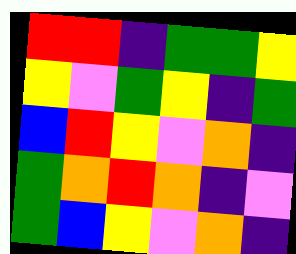[["red", "red", "indigo", "green", "green", "yellow"], ["yellow", "violet", "green", "yellow", "indigo", "green"], ["blue", "red", "yellow", "violet", "orange", "indigo"], ["green", "orange", "red", "orange", "indigo", "violet"], ["green", "blue", "yellow", "violet", "orange", "indigo"]]